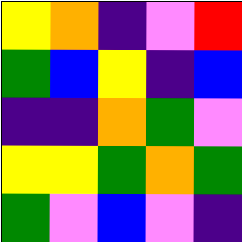[["yellow", "orange", "indigo", "violet", "red"], ["green", "blue", "yellow", "indigo", "blue"], ["indigo", "indigo", "orange", "green", "violet"], ["yellow", "yellow", "green", "orange", "green"], ["green", "violet", "blue", "violet", "indigo"]]